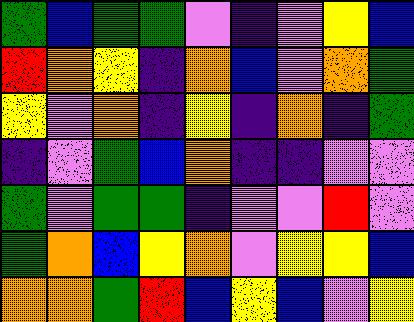[["green", "blue", "green", "green", "violet", "indigo", "violet", "yellow", "blue"], ["red", "orange", "yellow", "indigo", "orange", "blue", "violet", "orange", "green"], ["yellow", "violet", "orange", "indigo", "yellow", "indigo", "orange", "indigo", "green"], ["indigo", "violet", "green", "blue", "orange", "indigo", "indigo", "violet", "violet"], ["green", "violet", "green", "green", "indigo", "violet", "violet", "red", "violet"], ["green", "orange", "blue", "yellow", "orange", "violet", "yellow", "yellow", "blue"], ["orange", "orange", "green", "red", "blue", "yellow", "blue", "violet", "yellow"]]